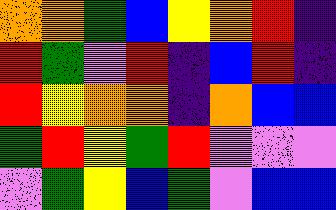[["orange", "orange", "green", "blue", "yellow", "orange", "red", "indigo"], ["red", "green", "violet", "red", "indigo", "blue", "red", "indigo"], ["red", "yellow", "orange", "orange", "indigo", "orange", "blue", "blue"], ["green", "red", "yellow", "green", "red", "violet", "violet", "violet"], ["violet", "green", "yellow", "blue", "green", "violet", "blue", "blue"]]